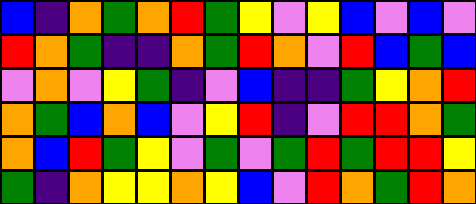[["blue", "indigo", "orange", "green", "orange", "red", "green", "yellow", "violet", "yellow", "blue", "violet", "blue", "violet"], ["red", "orange", "green", "indigo", "indigo", "orange", "green", "red", "orange", "violet", "red", "blue", "green", "blue"], ["violet", "orange", "violet", "yellow", "green", "indigo", "violet", "blue", "indigo", "indigo", "green", "yellow", "orange", "red"], ["orange", "green", "blue", "orange", "blue", "violet", "yellow", "red", "indigo", "violet", "red", "red", "orange", "green"], ["orange", "blue", "red", "green", "yellow", "violet", "green", "violet", "green", "red", "green", "red", "red", "yellow"], ["green", "indigo", "orange", "yellow", "yellow", "orange", "yellow", "blue", "violet", "red", "orange", "green", "red", "orange"]]